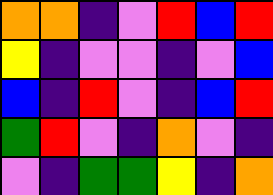[["orange", "orange", "indigo", "violet", "red", "blue", "red"], ["yellow", "indigo", "violet", "violet", "indigo", "violet", "blue"], ["blue", "indigo", "red", "violet", "indigo", "blue", "red"], ["green", "red", "violet", "indigo", "orange", "violet", "indigo"], ["violet", "indigo", "green", "green", "yellow", "indigo", "orange"]]